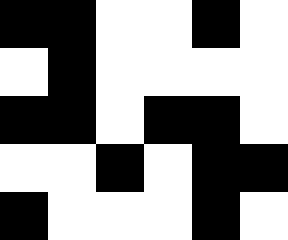[["black", "black", "white", "white", "black", "white"], ["white", "black", "white", "white", "white", "white"], ["black", "black", "white", "black", "black", "white"], ["white", "white", "black", "white", "black", "black"], ["black", "white", "white", "white", "black", "white"]]